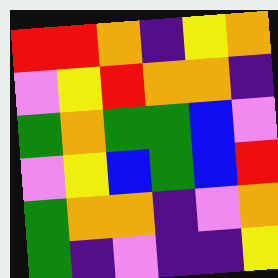[["red", "red", "orange", "indigo", "yellow", "orange"], ["violet", "yellow", "red", "orange", "orange", "indigo"], ["green", "orange", "green", "green", "blue", "violet"], ["violet", "yellow", "blue", "green", "blue", "red"], ["green", "orange", "orange", "indigo", "violet", "orange"], ["green", "indigo", "violet", "indigo", "indigo", "yellow"]]